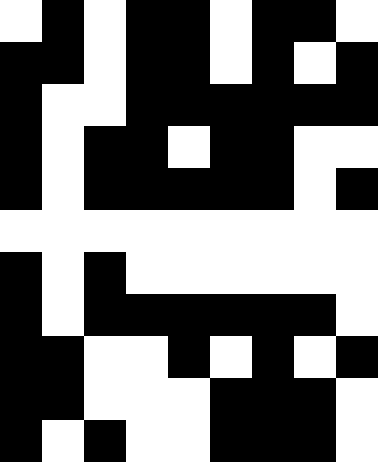[["white", "black", "white", "black", "black", "white", "black", "black", "white"], ["black", "black", "white", "black", "black", "white", "black", "white", "black"], ["black", "white", "white", "black", "black", "black", "black", "black", "black"], ["black", "white", "black", "black", "white", "black", "black", "white", "white"], ["black", "white", "black", "black", "black", "black", "black", "white", "black"], ["white", "white", "white", "white", "white", "white", "white", "white", "white"], ["black", "white", "black", "white", "white", "white", "white", "white", "white"], ["black", "white", "black", "black", "black", "black", "black", "black", "white"], ["black", "black", "white", "white", "black", "white", "black", "white", "black"], ["black", "black", "white", "white", "white", "black", "black", "black", "white"], ["black", "white", "black", "white", "white", "black", "black", "black", "white"]]